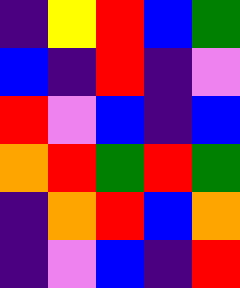[["indigo", "yellow", "red", "blue", "green"], ["blue", "indigo", "red", "indigo", "violet"], ["red", "violet", "blue", "indigo", "blue"], ["orange", "red", "green", "red", "green"], ["indigo", "orange", "red", "blue", "orange"], ["indigo", "violet", "blue", "indigo", "red"]]